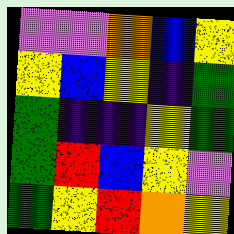[["violet", "violet", "orange", "blue", "yellow"], ["yellow", "blue", "yellow", "indigo", "green"], ["green", "indigo", "indigo", "yellow", "green"], ["green", "red", "blue", "yellow", "violet"], ["green", "yellow", "red", "orange", "yellow"]]